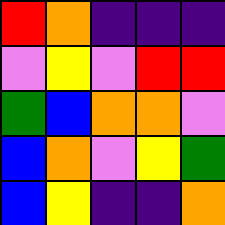[["red", "orange", "indigo", "indigo", "indigo"], ["violet", "yellow", "violet", "red", "red"], ["green", "blue", "orange", "orange", "violet"], ["blue", "orange", "violet", "yellow", "green"], ["blue", "yellow", "indigo", "indigo", "orange"]]